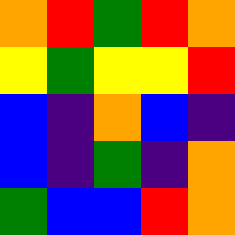[["orange", "red", "green", "red", "orange"], ["yellow", "green", "yellow", "yellow", "red"], ["blue", "indigo", "orange", "blue", "indigo"], ["blue", "indigo", "green", "indigo", "orange"], ["green", "blue", "blue", "red", "orange"]]